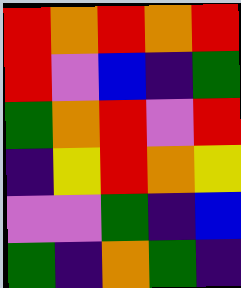[["red", "orange", "red", "orange", "red"], ["red", "violet", "blue", "indigo", "green"], ["green", "orange", "red", "violet", "red"], ["indigo", "yellow", "red", "orange", "yellow"], ["violet", "violet", "green", "indigo", "blue"], ["green", "indigo", "orange", "green", "indigo"]]